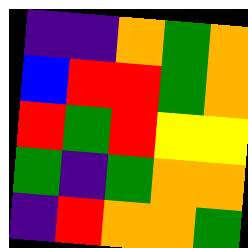[["indigo", "indigo", "orange", "green", "orange"], ["blue", "red", "red", "green", "orange"], ["red", "green", "red", "yellow", "yellow"], ["green", "indigo", "green", "orange", "orange"], ["indigo", "red", "orange", "orange", "green"]]